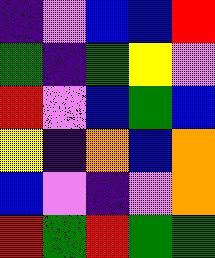[["indigo", "violet", "blue", "blue", "red"], ["green", "indigo", "green", "yellow", "violet"], ["red", "violet", "blue", "green", "blue"], ["yellow", "indigo", "orange", "blue", "orange"], ["blue", "violet", "indigo", "violet", "orange"], ["red", "green", "red", "green", "green"]]